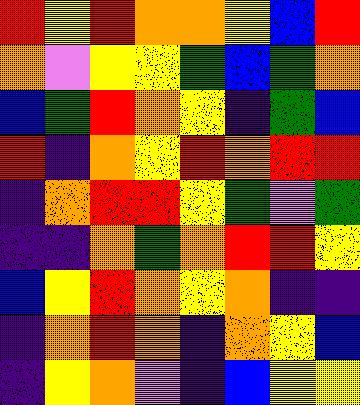[["red", "yellow", "red", "orange", "orange", "yellow", "blue", "red"], ["orange", "violet", "yellow", "yellow", "green", "blue", "green", "orange"], ["blue", "green", "red", "orange", "yellow", "indigo", "green", "blue"], ["red", "indigo", "orange", "yellow", "red", "orange", "red", "red"], ["indigo", "orange", "red", "red", "yellow", "green", "violet", "green"], ["indigo", "indigo", "orange", "green", "orange", "red", "red", "yellow"], ["blue", "yellow", "red", "orange", "yellow", "orange", "indigo", "indigo"], ["indigo", "orange", "red", "orange", "indigo", "orange", "yellow", "blue"], ["indigo", "yellow", "orange", "violet", "indigo", "blue", "yellow", "yellow"]]